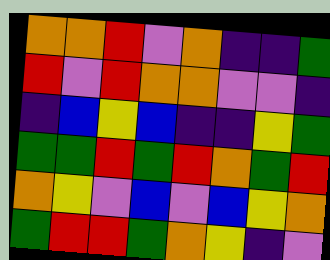[["orange", "orange", "red", "violet", "orange", "indigo", "indigo", "green"], ["red", "violet", "red", "orange", "orange", "violet", "violet", "indigo"], ["indigo", "blue", "yellow", "blue", "indigo", "indigo", "yellow", "green"], ["green", "green", "red", "green", "red", "orange", "green", "red"], ["orange", "yellow", "violet", "blue", "violet", "blue", "yellow", "orange"], ["green", "red", "red", "green", "orange", "yellow", "indigo", "violet"]]